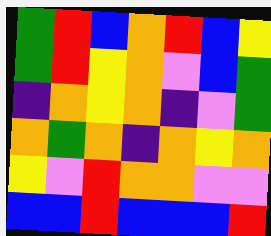[["green", "red", "blue", "orange", "red", "blue", "yellow"], ["green", "red", "yellow", "orange", "violet", "blue", "green"], ["indigo", "orange", "yellow", "orange", "indigo", "violet", "green"], ["orange", "green", "orange", "indigo", "orange", "yellow", "orange"], ["yellow", "violet", "red", "orange", "orange", "violet", "violet"], ["blue", "blue", "red", "blue", "blue", "blue", "red"]]